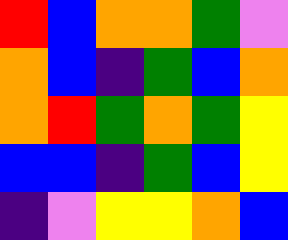[["red", "blue", "orange", "orange", "green", "violet"], ["orange", "blue", "indigo", "green", "blue", "orange"], ["orange", "red", "green", "orange", "green", "yellow"], ["blue", "blue", "indigo", "green", "blue", "yellow"], ["indigo", "violet", "yellow", "yellow", "orange", "blue"]]